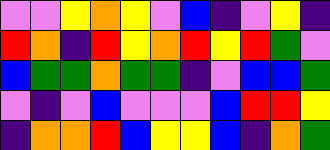[["violet", "violet", "yellow", "orange", "yellow", "violet", "blue", "indigo", "violet", "yellow", "indigo"], ["red", "orange", "indigo", "red", "yellow", "orange", "red", "yellow", "red", "green", "violet"], ["blue", "green", "green", "orange", "green", "green", "indigo", "violet", "blue", "blue", "green"], ["violet", "indigo", "violet", "blue", "violet", "violet", "violet", "blue", "red", "red", "yellow"], ["indigo", "orange", "orange", "red", "blue", "yellow", "yellow", "blue", "indigo", "orange", "green"]]